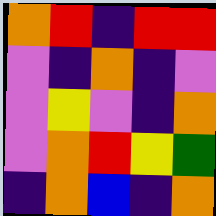[["orange", "red", "indigo", "red", "red"], ["violet", "indigo", "orange", "indigo", "violet"], ["violet", "yellow", "violet", "indigo", "orange"], ["violet", "orange", "red", "yellow", "green"], ["indigo", "orange", "blue", "indigo", "orange"]]